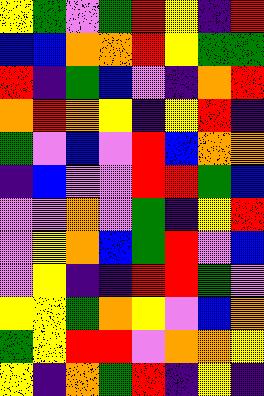[["yellow", "green", "violet", "green", "red", "yellow", "indigo", "red"], ["blue", "blue", "orange", "orange", "red", "yellow", "green", "green"], ["red", "indigo", "green", "blue", "violet", "indigo", "orange", "red"], ["orange", "red", "orange", "yellow", "indigo", "yellow", "red", "indigo"], ["green", "violet", "blue", "violet", "red", "blue", "orange", "orange"], ["indigo", "blue", "violet", "violet", "red", "red", "green", "blue"], ["violet", "violet", "orange", "violet", "green", "indigo", "yellow", "red"], ["violet", "yellow", "orange", "blue", "green", "red", "violet", "blue"], ["violet", "yellow", "indigo", "indigo", "red", "red", "green", "violet"], ["yellow", "yellow", "green", "orange", "yellow", "violet", "blue", "orange"], ["green", "yellow", "red", "red", "violet", "orange", "orange", "yellow"], ["yellow", "indigo", "orange", "green", "red", "indigo", "yellow", "indigo"]]